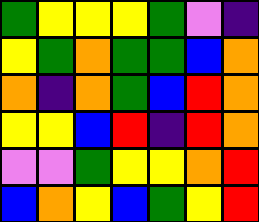[["green", "yellow", "yellow", "yellow", "green", "violet", "indigo"], ["yellow", "green", "orange", "green", "green", "blue", "orange"], ["orange", "indigo", "orange", "green", "blue", "red", "orange"], ["yellow", "yellow", "blue", "red", "indigo", "red", "orange"], ["violet", "violet", "green", "yellow", "yellow", "orange", "red"], ["blue", "orange", "yellow", "blue", "green", "yellow", "red"]]